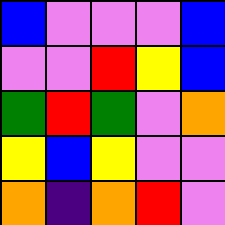[["blue", "violet", "violet", "violet", "blue"], ["violet", "violet", "red", "yellow", "blue"], ["green", "red", "green", "violet", "orange"], ["yellow", "blue", "yellow", "violet", "violet"], ["orange", "indigo", "orange", "red", "violet"]]